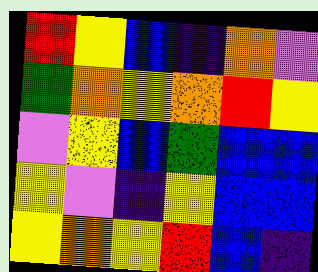[["red", "yellow", "blue", "indigo", "orange", "violet"], ["green", "orange", "yellow", "orange", "red", "yellow"], ["violet", "yellow", "blue", "green", "blue", "blue"], ["yellow", "violet", "indigo", "yellow", "blue", "blue"], ["yellow", "orange", "yellow", "red", "blue", "indigo"]]